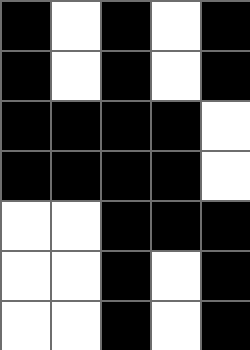[["black", "white", "black", "white", "black"], ["black", "white", "black", "white", "black"], ["black", "black", "black", "black", "white"], ["black", "black", "black", "black", "white"], ["white", "white", "black", "black", "black"], ["white", "white", "black", "white", "black"], ["white", "white", "black", "white", "black"]]